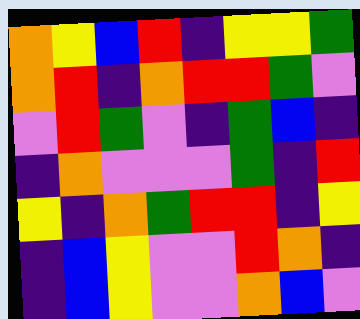[["orange", "yellow", "blue", "red", "indigo", "yellow", "yellow", "green"], ["orange", "red", "indigo", "orange", "red", "red", "green", "violet"], ["violet", "red", "green", "violet", "indigo", "green", "blue", "indigo"], ["indigo", "orange", "violet", "violet", "violet", "green", "indigo", "red"], ["yellow", "indigo", "orange", "green", "red", "red", "indigo", "yellow"], ["indigo", "blue", "yellow", "violet", "violet", "red", "orange", "indigo"], ["indigo", "blue", "yellow", "violet", "violet", "orange", "blue", "violet"]]